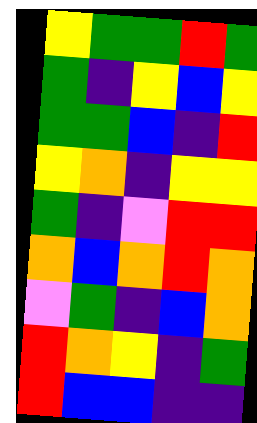[["yellow", "green", "green", "red", "green"], ["green", "indigo", "yellow", "blue", "yellow"], ["green", "green", "blue", "indigo", "red"], ["yellow", "orange", "indigo", "yellow", "yellow"], ["green", "indigo", "violet", "red", "red"], ["orange", "blue", "orange", "red", "orange"], ["violet", "green", "indigo", "blue", "orange"], ["red", "orange", "yellow", "indigo", "green"], ["red", "blue", "blue", "indigo", "indigo"]]